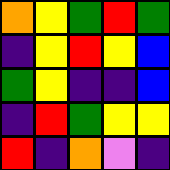[["orange", "yellow", "green", "red", "green"], ["indigo", "yellow", "red", "yellow", "blue"], ["green", "yellow", "indigo", "indigo", "blue"], ["indigo", "red", "green", "yellow", "yellow"], ["red", "indigo", "orange", "violet", "indigo"]]